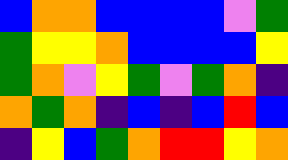[["blue", "orange", "orange", "blue", "blue", "blue", "blue", "violet", "green"], ["green", "yellow", "yellow", "orange", "blue", "blue", "blue", "blue", "yellow"], ["green", "orange", "violet", "yellow", "green", "violet", "green", "orange", "indigo"], ["orange", "green", "orange", "indigo", "blue", "indigo", "blue", "red", "blue"], ["indigo", "yellow", "blue", "green", "orange", "red", "red", "yellow", "orange"]]